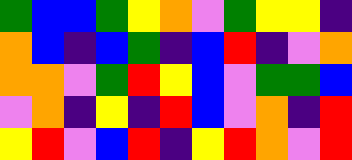[["green", "blue", "blue", "green", "yellow", "orange", "violet", "green", "yellow", "yellow", "indigo"], ["orange", "blue", "indigo", "blue", "green", "indigo", "blue", "red", "indigo", "violet", "orange"], ["orange", "orange", "violet", "green", "red", "yellow", "blue", "violet", "green", "green", "blue"], ["violet", "orange", "indigo", "yellow", "indigo", "red", "blue", "violet", "orange", "indigo", "red"], ["yellow", "red", "violet", "blue", "red", "indigo", "yellow", "red", "orange", "violet", "red"]]